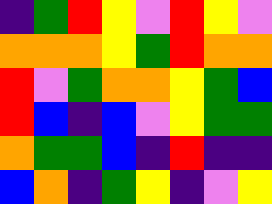[["indigo", "green", "red", "yellow", "violet", "red", "yellow", "violet"], ["orange", "orange", "orange", "yellow", "green", "red", "orange", "orange"], ["red", "violet", "green", "orange", "orange", "yellow", "green", "blue"], ["red", "blue", "indigo", "blue", "violet", "yellow", "green", "green"], ["orange", "green", "green", "blue", "indigo", "red", "indigo", "indigo"], ["blue", "orange", "indigo", "green", "yellow", "indigo", "violet", "yellow"]]